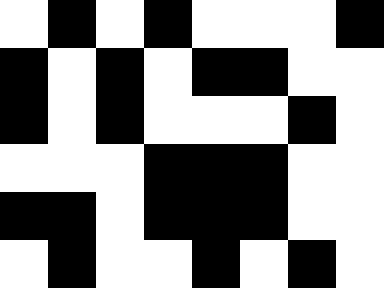[["white", "black", "white", "black", "white", "white", "white", "black"], ["black", "white", "black", "white", "black", "black", "white", "white"], ["black", "white", "black", "white", "white", "white", "black", "white"], ["white", "white", "white", "black", "black", "black", "white", "white"], ["black", "black", "white", "black", "black", "black", "white", "white"], ["white", "black", "white", "white", "black", "white", "black", "white"]]